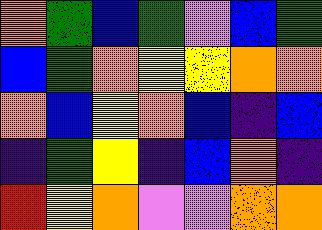[["orange", "green", "blue", "green", "violet", "blue", "green"], ["blue", "green", "orange", "yellow", "yellow", "orange", "orange"], ["orange", "blue", "yellow", "orange", "blue", "indigo", "blue"], ["indigo", "green", "yellow", "indigo", "blue", "orange", "indigo"], ["red", "yellow", "orange", "violet", "violet", "orange", "orange"]]